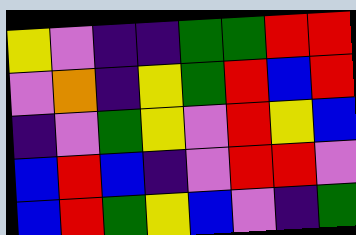[["yellow", "violet", "indigo", "indigo", "green", "green", "red", "red"], ["violet", "orange", "indigo", "yellow", "green", "red", "blue", "red"], ["indigo", "violet", "green", "yellow", "violet", "red", "yellow", "blue"], ["blue", "red", "blue", "indigo", "violet", "red", "red", "violet"], ["blue", "red", "green", "yellow", "blue", "violet", "indigo", "green"]]